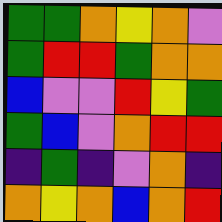[["green", "green", "orange", "yellow", "orange", "violet"], ["green", "red", "red", "green", "orange", "orange"], ["blue", "violet", "violet", "red", "yellow", "green"], ["green", "blue", "violet", "orange", "red", "red"], ["indigo", "green", "indigo", "violet", "orange", "indigo"], ["orange", "yellow", "orange", "blue", "orange", "red"]]